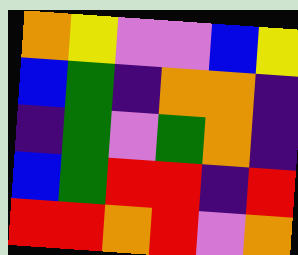[["orange", "yellow", "violet", "violet", "blue", "yellow"], ["blue", "green", "indigo", "orange", "orange", "indigo"], ["indigo", "green", "violet", "green", "orange", "indigo"], ["blue", "green", "red", "red", "indigo", "red"], ["red", "red", "orange", "red", "violet", "orange"]]